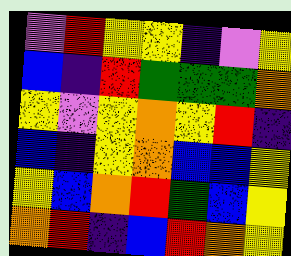[["violet", "red", "yellow", "yellow", "indigo", "violet", "yellow"], ["blue", "indigo", "red", "green", "green", "green", "orange"], ["yellow", "violet", "yellow", "orange", "yellow", "red", "indigo"], ["blue", "indigo", "yellow", "orange", "blue", "blue", "yellow"], ["yellow", "blue", "orange", "red", "green", "blue", "yellow"], ["orange", "red", "indigo", "blue", "red", "orange", "yellow"]]